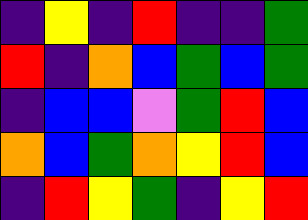[["indigo", "yellow", "indigo", "red", "indigo", "indigo", "green"], ["red", "indigo", "orange", "blue", "green", "blue", "green"], ["indigo", "blue", "blue", "violet", "green", "red", "blue"], ["orange", "blue", "green", "orange", "yellow", "red", "blue"], ["indigo", "red", "yellow", "green", "indigo", "yellow", "red"]]